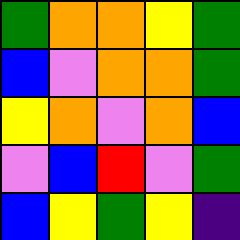[["green", "orange", "orange", "yellow", "green"], ["blue", "violet", "orange", "orange", "green"], ["yellow", "orange", "violet", "orange", "blue"], ["violet", "blue", "red", "violet", "green"], ["blue", "yellow", "green", "yellow", "indigo"]]